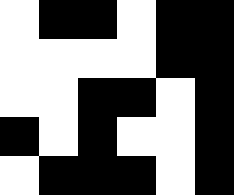[["white", "black", "black", "white", "black", "black"], ["white", "white", "white", "white", "black", "black"], ["white", "white", "black", "black", "white", "black"], ["black", "white", "black", "white", "white", "black"], ["white", "black", "black", "black", "white", "black"]]